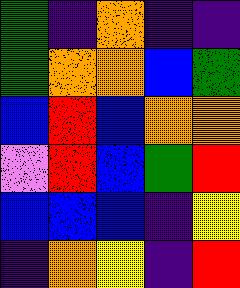[["green", "indigo", "orange", "indigo", "indigo"], ["green", "orange", "orange", "blue", "green"], ["blue", "red", "blue", "orange", "orange"], ["violet", "red", "blue", "green", "red"], ["blue", "blue", "blue", "indigo", "yellow"], ["indigo", "orange", "yellow", "indigo", "red"]]